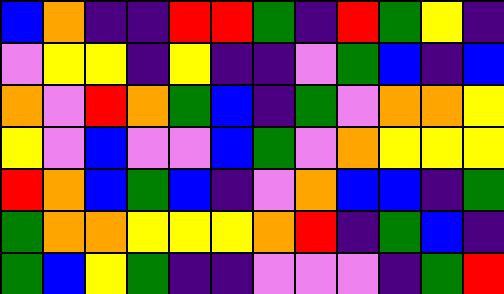[["blue", "orange", "indigo", "indigo", "red", "red", "green", "indigo", "red", "green", "yellow", "indigo"], ["violet", "yellow", "yellow", "indigo", "yellow", "indigo", "indigo", "violet", "green", "blue", "indigo", "blue"], ["orange", "violet", "red", "orange", "green", "blue", "indigo", "green", "violet", "orange", "orange", "yellow"], ["yellow", "violet", "blue", "violet", "violet", "blue", "green", "violet", "orange", "yellow", "yellow", "yellow"], ["red", "orange", "blue", "green", "blue", "indigo", "violet", "orange", "blue", "blue", "indigo", "green"], ["green", "orange", "orange", "yellow", "yellow", "yellow", "orange", "red", "indigo", "green", "blue", "indigo"], ["green", "blue", "yellow", "green", "indigo", "indigo", "violet", "violet", "violet", "indigo", "green", "red"]]